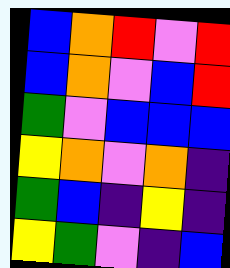[["blue", "orange", "red", "violet", "red"], ["blue", "orange", "violet", "blue", "red"], ["green", "violet", "blue", "blue", "blue"], ["yellow", "orange", "violet", "orange", "indigo"], ["green", "blue", "indigo", "yellow", "indigo"], ["yellow", "green", "violet", "indigo", "blue"]]